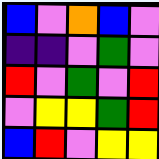[["blue", "violet", "orange", "blue", "violet"], ["indigo", "indigo", "violet", "green", "violet"], ["red", "violet", "green", "violet", "red"], ["violet", "yellow", "yellow", "green", "red"], ["blue", "red", "violet", "yellow", "yellow"]]